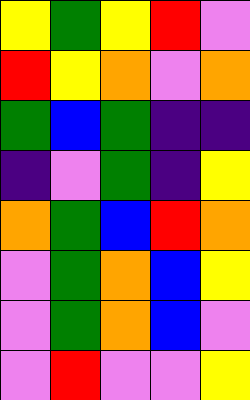[["yellow", "green", "yellow", "red", "violet"], ["red", "yellow", "orange", "violet", "orange"], ["green", "blue", "green", "indigo", "indigo"], ["indigo", "violet", "green", "indigo", "yellow"], ["orange", "green", "blue", "red", "orange"], ["violet", "green", "orange", "blue", "yellow"], ["violet", "green", "orange", "blue", "violet"], ["violet", "red", "violet", "violet", "yellow"]]